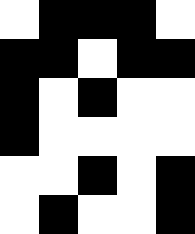[["white", "black", "black", "black", "white"], ["black", "black", "white", "black", "black"], ["black", "white", "black", "white", "white"], ["black", "white", "white", "white", "white"], ["white", "white", "black", "white", "black"], ["white", "black", "white", "white", "black"]]